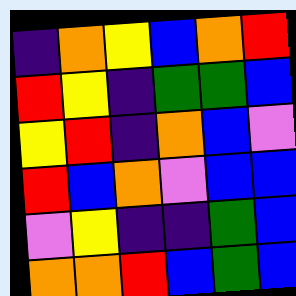[["indigo", "orange", "yellow", "blue", "orange", "red"], ["red", "yellow", "indigo", "green", "green", "blue"], ["yellow", "red", "indigo", "orange", "blue", "violet"], ["red", "blue", "orange", "violet", "blue", "blue"], ["violet", "yellow", "indigo", "indigo", "green", "blue"], ["orange", "orange", "red", "blue", "green", "blue"]]